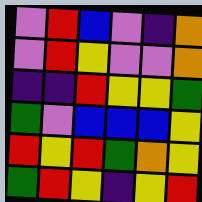[["violet", "red", "blue", "violet", "indigo", "orange"], ["violet", "red", "yellow", "violet", "violet", "orange"], ["indigo", "indigo", "red", "yellow", "yellow", "green"], ["green", "violet", "blue", "blue", "blue", "yellow"], ["red", "yellow", "red", "green", "orange", "yellow"], ["green", "red", "yellow", "indigo", "yellow", "red"]]